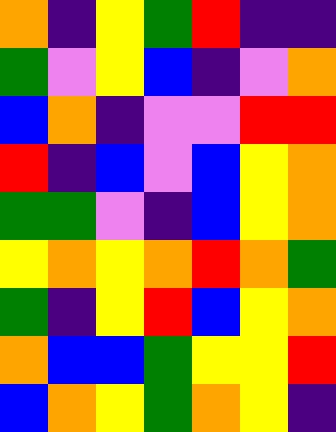[["orange", "indigo", "yellow", "green", "red", "indigo", "indigo"], ["green", "violet", "yellow", "blue", "indigo", "violet", "orange"], ["blue", "orange", "indigo", "violet", "violet", "red", "red"], ["red", "indigo", "blue", "violet", "blue", "yellow", "orange"], ["green", "green", "violet", "indigo", "blue", "yellow", "orange"], ["yellow", "orange", "yellow", "orange", "red", "orange", "green"], ["green", "indigo", "yellow", "red", "blue", "yellow", "orange"], ["orange", "blue", "blue", "green", "yellow", "yellow", "red"], ["blue", "orange", "yellow", "green", "orange", "yellow", "indigo"]]